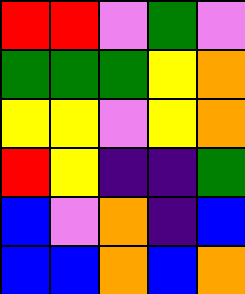[["red", "red", "violet", "green", "violet"], ["green", "green", "green", "yellow", "orange"], ["yellow", "yellow", "violet", "yellow", "orange"], ["red", "yellow", "indigo", "indigo", "green"], ["blue", "violet", "orange", "indigo", "blue"], ["blue", "blue", "orange", "blue", "orange"]]